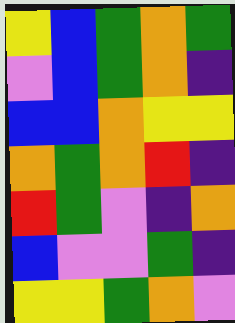[["yellow", "blue", "green", "orange", "green"], ["violet", "blue", "green", "orange", "indigo"], ["blue", "blue", "orange", "yellow", "yellow"], ["orange", "green", "orange", "red", "indigo"], ["red", "green", "violet", "indigo", "orange"], ["blue", "violet", "violet", "green", "indigo"], ["yellow", "yellow", "green", "orange", "violet"]]